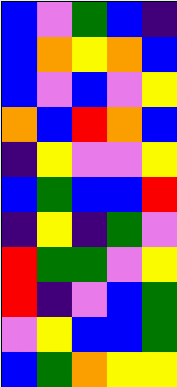[["blue", "violet", "green", "blue", "indigo"], ["blue", "orange", "yellow", "orange", "blue"], ["blue", "violet", "blue", "violet", "yellow"], ["orange", "blue", "red", "orange", "blue"], ["indigo", "yellow", "violet", "violet", "yellow"], ["blue", "green", "blue", "blue", "red"], ["indigo", "yellow", "indigo", "green", "violet"], ["red", "green", "green", "violet", "yellow"], ["red", "indigo", "violet", "blue", "green"], ["violet", "yellow", "blue", "blue", "green"], ["blue", "green", "orange", "yellow", "yellow"]]